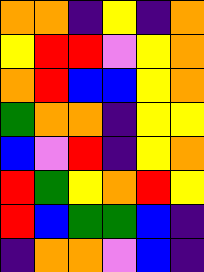[["orange", "orange", "indigo", "yellow", "indigo", "orange"], ["yellow", "red", "red", "violet", "yellow", "orange"], ["orange", "red", "blue", "blue", "yellow", "orange"], ["green", "orange", "orange", "indigo", "yellow", "yellow"], ["blue", "violet", "red", "indigo", "yellow", "orange"], ["red", "green", "yellow", "orange", "red", "yellow"], ["red", "blue", "green", "green", "blue", "indigo"], ["indigo", "orange", "orange", "violet", "blue", "indigo"]]